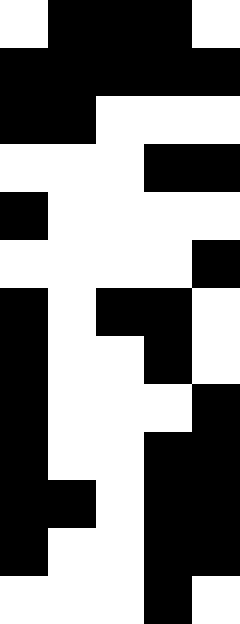[["white", "black", "black", "black", "white"], ["black", "black", "black", "black", "black"], ["black", "black", "white", "white", "white"], ["white", "white", "white", "black", "black"], ["black", "white", "white", "white", "white"], ["white", "white", "white", "white", "black"], ["black", "white", "black", "black", "white"], ["black", "white", "white", "black", "white"], ["black", "white", "white", "white", "black"], ["black", "white", "white", "black", "black"], ["black", "black", "white", "black", "black"], ["black", "white", "white", "black", "black"], ["white", "white", "white", "black", "white"]]